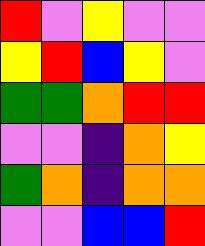[["red", "violet", "yellow", "violet", "violet"], ["yellow", "red", "blue", "yellow", "violet"], ["green", "green", "orange", "red", "red"], ["violet", "violet", "indigo", "orange", "yellow"], ["green", "orange", "indigo", "orange", "orange"], ["violet", "violet", "blue", "blue", "red"]]